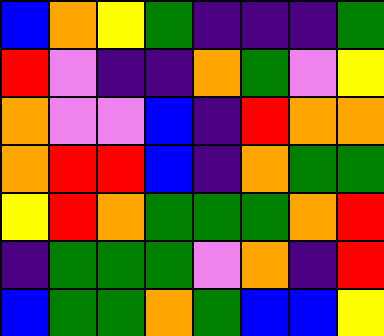[["blue", "orange", "yellow", "green", "indigo", "indigo", "indigo", "green"], ["red", "violet", "indigo", "indigo", "orange", "green", "violet", "yellow"], ["orange", "violet", "violet", "blue", "indigo", "red", "orange", "orange"], ["orange", "red", "red", "blue", "indigo", "orange", "green", "green"], ["yellow", "red", "orange", "green", "green", "green", "orange", "red"], ["indigo", "green", "green", "green", "violet", "orange", "indigo", "red"], ["blue", "green", "green", "orange", "green", "blue", "blue", "yellow"]]